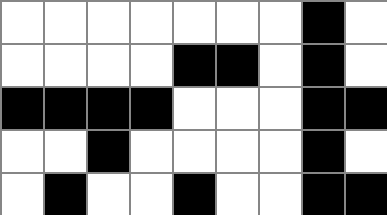[["white", "white", "white", "white", "white", "white", "white", "black", "white"], ["white", "white", "white", "white", "black", "black", "white", "black", "white"], ["black", "black", "black", "black", "white", "white", "white", "black", "black"], ["white", "white", "black", "white", "white", "white", "white", "black", "white"], ["white", "black", "white", "white", "black", "white", "white", "black", "black"]]